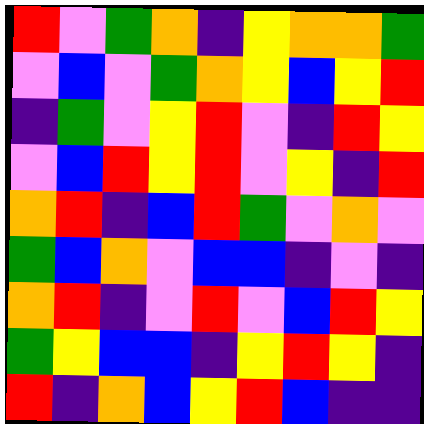[["red", "violet", "green", "orange", "indigo", "yellow", "orange", "orange", "green"], ["violet", "blue", "violet", "green", "orange", "yellow", "blue", "yellow", "red"], ["indigo", "green", "violet", "yellow", "red", "violet", "indigo", "red", "yellow"], ["violet", "blue", "red", "yellow", "red", "violet", "yellow", "indigo", "red"], ["orange", "red", "indigo", "blue", "red", "green", "violet", "orange", "violet"], ["green", "blue", "orange", "violet", "blue", "blue", "indigo", "violet", "indigo"], ["orange", "red", "indigo", "violet", "red", "violet", "blue", "red", "yellow"], ["green", "yellow", "blue", "blue", "indigo", "yellow", "red", "yellow", "indigo"], ["red", "indigo", "orange", "blue", "yellow", "red", "blue", "indigo", "indigo"]]